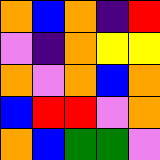[["orange", "blue", "orange", "indigo", "red"], ["violet", "indigo", "orange", "yellow", "yellow"], ["orange", "violet", "orange", "blue", "orange"], ["blue", "red", "red", "violet", "orange"], ["orange", "blue", "green", "green", "violet"]]